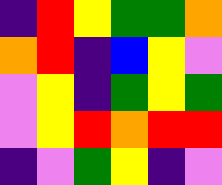[["indigo", "red", "yellow", "green", "green", "orange"], ["orange", "red", "indigo", "blue", "yellow", "violet"], ["violet", "yellow", "indigo", "green", "yellow", "green"], ["violet", "yellow", "red", "orange", "red", "red"], ["indigo", "violet", "green", "yellow", "indigo", "violet"]]